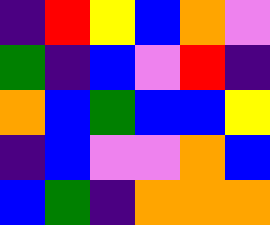[["indigo", "red", "yellow", "blue", "orange", "violet"], ["green", "indigo", "blue", "violet", "red", "indigo"], ["orange", "blue", "green", "blue", "blue", "yellow"], ["indigo", "blue", "violet", "violet", "orange", "blue"], ["blue", "green", "indigo", "orange", "orange", "orange"]]